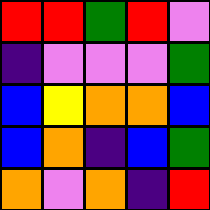[["red", "red", "green", "red", "violet"], ["indigo", "violet", "violet", "violet", "green"], ["blue", "yellow", "orange", "orange", "blue"], ["blue", "orange", "indigo", "blue", "green"], ["orange", "violet", "orange", "indigo", "red"]]